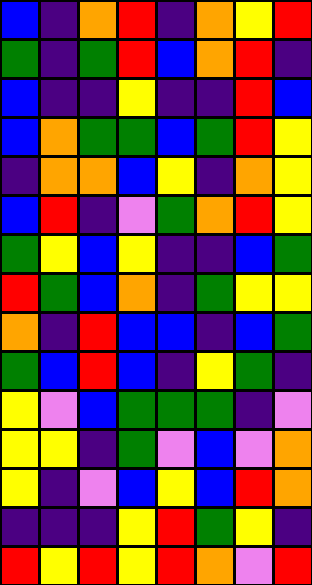[["blue", "indigo", "orange", "red", "indigo", "orange", "yellow", "red"], ["green", "indigo", "green", "red", "blue", "orange", "red", "indigo"], ["blue", "indigo", "indigo", "yellow", "indigo", "indigo", "red", "blue"], ["blue", "orange", "green", "green", "blue", "green", "red", "yellow"], ["indigo", "orange", "orange", "blue", "yellow", "indigo", "orange", "yellow"], ["blue", "red", "indigo", "violet", "green", "orange", "red", "yellow"], ["green", "yellow", "blue", "yellow", "indigo", "indigo", "blue", "green"], ["red", "green", "blue", "orange", "indigo", "green", "yellow", "yellow"], ["orange", "indigo", "red", "blue", "blue", "indigo", "blue", "green"], ["green", "blue", "red", "blue", "indigo", "yellow", "green", "indigo"], ["yellow", "violet", "blue", "green", "green", "green", "indigo", "violet"], ["yellow", "yellow", "indigo", "green", "violet", "blue", "violet", "orange"], ["yellow", "indigo", "violet", "blue", "yellow", "blue", "red", "orange"], ["indigo", "indigo", "indigo", "yellow", "red", "green", "yellow", "indigo"], ["red", "yellow", "red", "yellow", "red", "orange", "violet", "red"]]